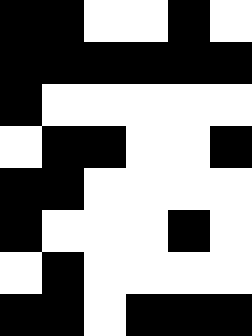[["black", "black", "white", "white", "black", "white"], ["black", "black", "black", "black", "black", "black"], ["black", "white", "white", "white", "white", "white"], ["white", "black", "black", "white", "white", "black"], ["black", "black", "white", "white", "white", "white"], ["black", "white", "white", "white", "black", "white"], ["white", "black", "white", "white", "white", "white"], ["black", "black", "white", "black", "black", "black"]]